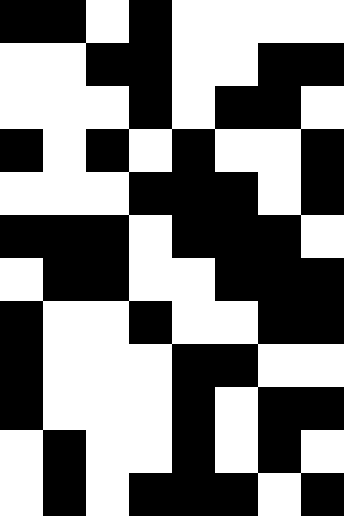[["black", "black", "white", "black", "white", "white", "white", "white"], ["white", "white", "black", "black", "white", "white", "black", "black"], ["white", "white", "white", "black", "white", "black", "black", "white"], ["black", "white", "black", "white", "black", "white", "white", "black"], ["white", "white", "white", "black", "black", "black", "white", "black"], ["black", "black", "black", "white", "black", "black", "black", "white"], ["white", "black", "black", "white", "white", "black", "black", "black"], ["black", "white", "white", "black", "white", "white", "black", "black"], ["black", "white", "white", "white", "black", "black", "white", "white"], ["black", "white", "white", "white", "black", "white", "black", "black"], ["white", "black", "white", "white", "black", "white", "black", "white"], ["white", "black", "white", "black", "black", "black", "white", "black"]]